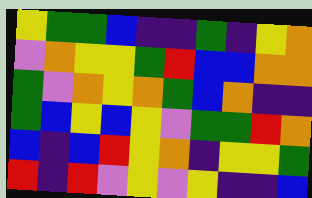[["yellow", "green", "green", "blue", "indigo", "indigo", "green", "indigo", "yellow", "orange"], ["violet", "orange", "yellow", "yellow", "green", "red", "blue", "blue", "orange", "orange"], ["green", "violet", "orange", "yellow", "orange", "green", "blue", "orange", "indigo", "indigo"], ["green", "blue", "yellow", "blue", "yellow", "violet", "green", "green", "red", "orange"], ["blue", "indigo", "blue", "red", "yellow", "orange", "indigo", "yellow", "yellow", "green"], ["red", "indigo", "red", "violet", "yellow", "violet", "yellow", "indigo", "indigo", "blue"]]